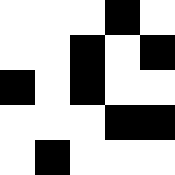[["white", "white", "white", "black", "white"], ["white", "white", "black", "white", "black"], ["black", "white", "black", "white", "white"], ["white", "white", "white", "black", "black"], ["white", "black", "white", "white", "white"]]